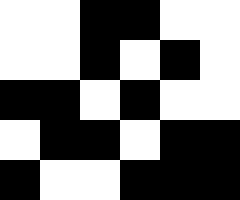[["white", "white", "black", "black", "white", "white"], ["white", "white", "black", "white", "black", "white"], ["black", "black", "white", "black", "white", "white"], ["white", "black", "black", "white", "black", "black"], ["black", "white", "white", "black", "black", "black"]]